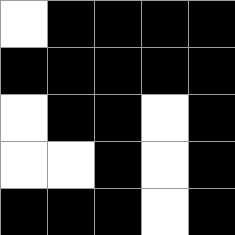[["white", "black", "black", "black", "black"], ["black", "black", "black", "black", "black"], ["white", "black", "black", "white", "black"], ["white", "white", "black", "white", "black"], ["black", "black", "black", "white", "black"]]